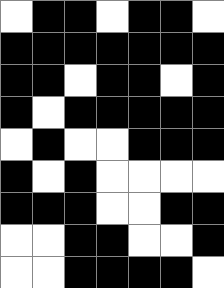[["white", "black", "black", "white", "black", "black", "white"], ["black", "black", "black", "black", "black", "black", "black"], ["black", "black", "white", "black", "black", "white", "black"], ["black", "white", "black", "black", "black", "black", "black"], ["white", "black", "white", "white", "black", "black", "black"], ["black", "white", "black", "white", "white", "white", "white"], ["black", "black", "black", "white", "white", "black", "black"], ["white", "white", "black", "black", "white", "white", "black"], ["white", "white", "black", "black", "black", "black", "white"]]